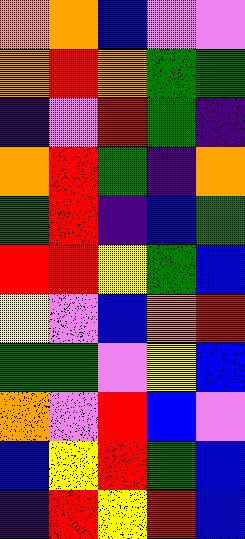[["orange", "orange", "blue", "violet", "violet"], ["orange", "red", "orange", "green", "green"], ["indigo", "violet", "red", "green", "indigo"], ["orange", "red", "green", "indigo", "orange"], ["green", "red", "indigo", "blue", "green"], ["red", "red", "yellow", "green", "blue"], ["yellow", "violet", "blue", "orange", "red"], ["green", "green", "violet", "yellow", "blue"], ["orange", "violet", "red", "blue", "violet"], ["blue", "yellow", "red", "green", "blue"], ["indigo", "red", "yellow", "red", "blue"]]